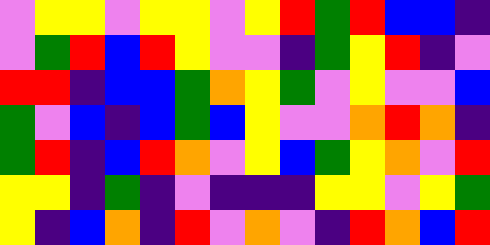[["violet", "yellow", "yellow", "violet", "yellow", "yellow", "violet", "yellow", "red", "green", "red", "blue", "blue", "indigo"], ["violet", "green", "red", "blue", "red", "yellow", "violet", "violet", "indigo", "green", "yellow", "red", "indigo", "violet"], ["red", "red", "indigo", "blue", "blue", "green", "orange", "yellow", "green", "violet", "yellow", "violet", "violet", "blue"], ["green", "violet", "blue", "indigo", "blue", "green", "blue", "yellow", "violet", "violet", "orange", "red", "orange", "indigo"], ["green", "red", "indigo", "blue", "red", "orange", "violet", "yellow", "blue", "green", "yellow", "orange", "violet", "red"], ["yellow", "yellow", "indigo", "green", "indigo", "violet", "indigo", "indigo", "indigo", "yellow", "yellow", "violet", "yellow", "green"], ["yellow", "indigo", "blue", "orange", "indigo", "red", "violet", "orange", "violet", "indigo", "red", "orange", "blue", "red"]]